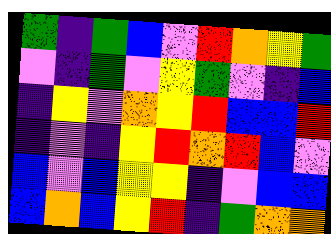[["green", "indigo", "green", "blue", "violet", "red", "orange", "yellow", "green"], ["violet", "indigo", "green", "violet", "yellow", "green", "violet", "indigo", "blue"], ["indigo", "yellow", "violet", "orange", "yellow", "red", "blue", "blue", "red"], ["indigo", "violet", "indigo", "yellow", "red", "orange", "red", "blue", "violet"], ["blue", "violet", "blue", "yellow", "yellow", "indigo", "violet", "blue", "blue"], ["blue", "orange", "blue", "yellow", "red", "indigo", "green", "orange", "orange"]]